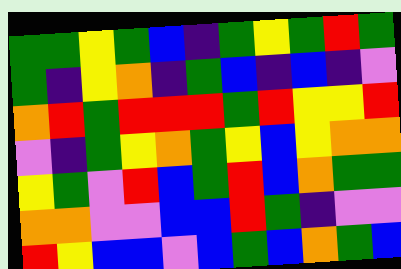[["green", "green", "yellow", "green", "blue", "indigo", "green", "yellow", "green", "red", "green"], ["green", "indigo", "yellow", "orange", "indigo", "green", "blue", "indigo", "blue", "indigo", "violet"], ["orange", "red", "green", "red", "red", "red", "green", "red", "yellow", "yellow", "red"], ["violet", "indigo", "green", "yellow", "orange", "green", "yellow", "blue", "yellow", "orange", "orange"], ["yellow", "green", "violet", "red", "blue", "green", "red", "blue", "orange", "green", "green"], ["orange", "orange", "violet", "violet", "blue", "blue", "red", "green", "indigo", "violet", "violet"], ["red", "yellow", "blue", "blue", "violet", "blue", "green", "blue", "orange", "green", "blue"]]